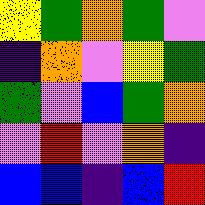[["yellow", "green", "orange", "green", "violet"], ["indigo", "orange", "violet", "yellow", "green"], ["green", "violet", "blue", "green", "orange"], ["violet", "red", "violet", "orange", "indigo"], ["blue", "blue", "indigo", "blue", "red"]]